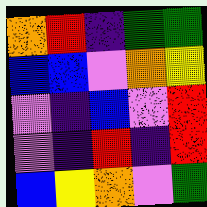[["orange", "red", "indigo", "green", "green"], ["blue", "blue", "violet", "orange", "yellow"], ["violet", "indigo", "blue", "violet", "red"], ["violet", "indigo", "red", "indigo", "red"], ["blue", "yellow", "orange", "violet", "green"]]